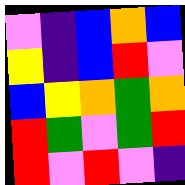[["violet", "indigo", "blue", "orange", "blue"], ["yellow", "indigo", "blue", "red", "violet"], ["blue", "yellow", "orange", "green", "orange"], ["red", "green", "violet", "green", "red"], ["red", "violet", "red", "violet", "indigo"]]